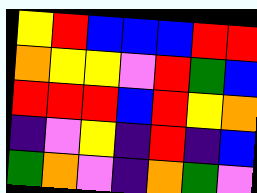[["yellow", "red", "blue", "blue", "blue", "red", "red"], ["orange", "yellow", "yellow", "violet", "red", "green", "blue"], ["red", "red", "red", "blue", "red", "yellow", "orange"], ["indigo", "violet", "yellow", "indigo", "red", "indigo", "blue"], ["green", "orange", "violet", "indigo", "orange", "green", "violet"]]